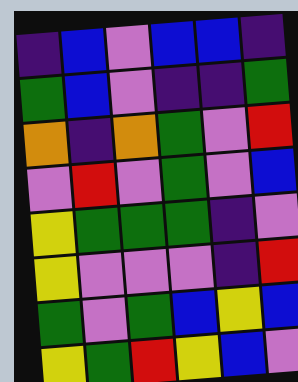[["indigo", "blue", "violet", "blue", "blue", "indigo"], ["green", "blue", "violet", "indigo", "indigo", "green"], ["orange", "indigo", "orange", "green", "violet", "red"], ["violet", "red", "violet", "green", "violet", "blue"], ["yellow", "green", "green", "green", "indigo", "violet"], ["yellow", "violet", "violet", "violet", "indigo", "red"], ["green", "violet", "green", "blue", "yellow", "blue"], ["yellow", "green", "red", "yellow", "blue", "violet"]]